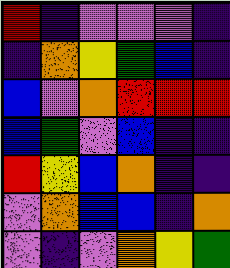[["red", "indigo", "violet", "violet", "violet", "indigo"], ["indigo", "orange", "yellow", "green", "blue", "indigo"], ["blue", "violet", "orange", "red", "red", "red"], ["blue", "green", "violet", "blue", "indigo", "indigo"], ["red", "yellow", "blue", "orange", "indigo", "indigo"], ["violet", "orange", "blue", "blue", "indigo", "orange"], ["violet", "indigo", "violet", "orange", "yellow", "green"]]